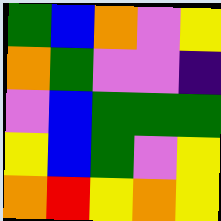[["green", "blue", "orange", "violet", "yellow"], ["orange", "green", "violet", "violet", "indigo"], ["violet", "blue", "green", "green", "green"], ["yellow", "blue", "green", "violet", "yellow"], ["orange", "red", "yellow", "orange", "yellow"]]